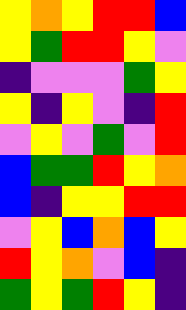[["yellow", "orange", "yellow", "red", "red", "blue"], ["yellow", "green", "red", "red", "yellow", "violet"], ["indigo", "violet", "violet", "violet", "green", "yellow"], ["yellow", "indigo", "yellow", "violet", "indigo", "red"], ["violet", "yellow", "violet", "green", "violet", "red"], ["blue", "green", "green", "red", "yellow", "orange"], ["blue", "indigo", "yellow", "yellow", "red", "red"], ["violet", "yellow", "blue", "orange", "blue", "yellow"], ["red", "yellow", "orange", "violet", "blue", "indigo"], ["green", "yellow", "green", "red", "yellow", "indigo"]]